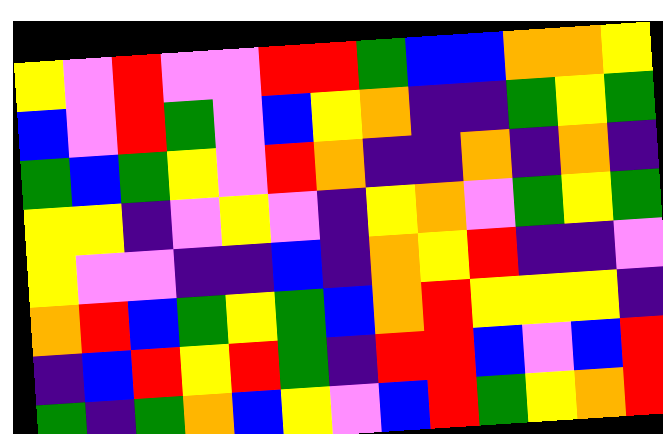[["yellow", "violet", "red", "violet", "violet", "red", "red", "green", "blue", "blue", "orange", "orange", "yellow"], ["blue", "violet", "red", "green", "violet", "blue", "yellow", "orange", "indigo", "indigo", "green", "yellow", "green"], ["green", "blue", "green", "yellow", "violet", "red", "orange", "indigo", "indigo", "orange", "indigo", "orange", "indigo"], ["yellow", "yellow", "indigo", "violet", "yellow", "violet", "indigo", "yellow", "orange", "violet", "green", "yellow", "green"], ["yellow", "violet", "violet", "indigo", "indigo", "blue", "indigo", "orange", "yellow", "red", "indigo", "indigo", "violet"], ["orange", "red", "blue", "green", "yellow", "green", "blue", "orange", "red", "yellow", "yellow", "yellow", "indigo"], ["indigo", "blue", "red", "yellow", "red", "green", "indigo", "red", "red", "blue", "violet", "blue", "red"], ["green", "indigo", "green", "orange", "blue", "yellow", "violet", "blue", "red", "green", "yellow", "orange", "red"]]